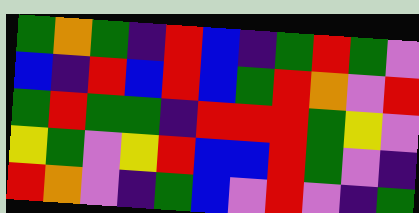[["green", "orange", "green", "indigo", "red", "blue", "indigo", "green", "red", "green", "violet"], ["blue", "indigo", "red", "blue", "red", "blue", "green", "red", "orange", "violet", "red"], ["green", "red", "green", "green", "indigo", "red", "red", "red", "green", "yellow", "violet"], ["yellow", "green", "violet", "yellow", "red", "blue", "blue", "red", "green", "violet", "indigo"], ["red", "orange", "violet", "indigo", "green", "blue", "violet", "red", "violet", "indigo", "green"]]